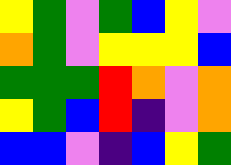[["yellow", "green", "violet", "green", "blue", "yellow", "violet"], ["orange", "green", "violet", "yellow", "yellow", "yellow", "blue"], ["green", "green", "green", "red", "orange", "violet", "orange"], ["yellow", "green", "blue", "red", "indigo", "violet", "orange"], ["blue", "blue", "violet", "indigo", "blue", "yellow", "green"]]